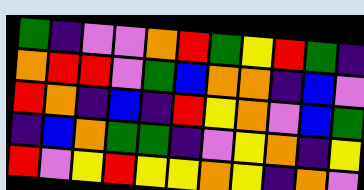[["green", "indigo", "violet", "violet", "orange", "red", "green", "yellow", "red", "green", "indigo"], ["orange", "red", "red", "violet", "green", "blue", "orange", "orange", "indigo", "blue", "violet"], ["red", "orange", "indigo", "blue", "indigo", "red", "yellow", "orange", "violet", "blue", "green"], ["indigo", "blue", "orange", "green", "green", "indigo", "violet", "yellow", "orange", "indigo", "yellow"], ["red", "violet", "yellow", "red", "yellow", "yellow", "orange", "yellow", "indigo", "orange", "violet"]]